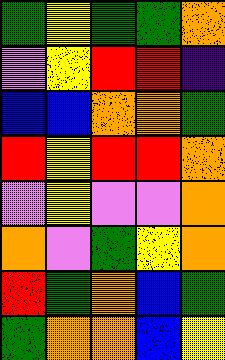[["green", "yellow", "green", "green", "orange"], ["violet", "yellow", "red", "red", "indigo"], ["blue", "blue", "orange", "orange", "green"], ["red", "yellow", "red", "red", "orange"], ["violet", "yellow", "violet", "violet", "orange"], ["orange", "violet", "green", "yellow", "orange"], ["red", "green", "orange", "blue", "green"], ["green", "orange", "orange", "blue", "yellow"]]